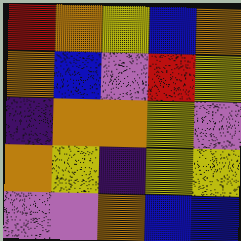[["red", "orange", "yellow", "blue", "orange"], ["orange", "blue", "violet", "red", "yellow"], ["indigo", "orange", "orange", "yellow", "violet"], ["orange", "yellow", "indigo", "yellow", "yellow"], ["violet", "violet", "orange", "blue", "blue"]]